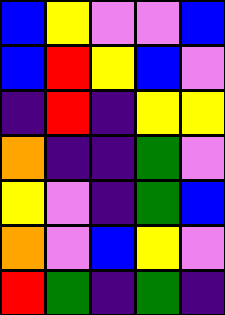[["blue", "yellow", "violet", "violet", "blue"], ["blue", "red", "yellow", "blue", "violet"], ["indigo", "red", "indigo", "yellow", "yellow"], ["orange", "indigo", "indigo", "green", "violet"], ["yellow", "violet", "indigo", "green", "blue"], ["orange", "violet", "blue", "yellow", "violet"], ["red", "green", "indigo", "green", "indigo"]]